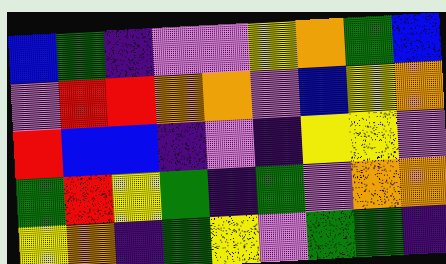[["blue", "green", "indigo", "violet", "violet", "yellow", "orange", "green", "blue"], ["violet", "red", "red", "orange", "orange", "violet", "blue", "yellow", "orange"], ["red", "blue", "blue", "indigo", "violet", "indigo", "yellow", "yellow", "violet"], ["green", "red", "yellow", "green", "indigo", "green", "violet", "orange", "orange"], ["yellow", "orange", "indigo", "green", "yellow", "violet", "green", "green", "indigo"]]